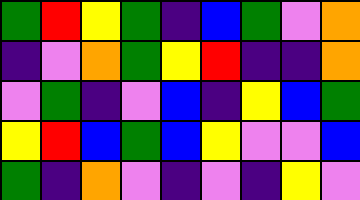[["green", "red", "yellow", "green", "indigo", "blue", "green", "violet", "orange"], ["indigo", "violet", "orange", "green", "yellow", "red", "indigo", "indigo", "orange"], ["violet", "green", "indigo", "violet", "blue", "indigo", "yellow", "blue", "green"], ["yellow", "red", "blue", "green", "blue", "yellow", "violet", "violet", "blue"], ["green", "indigo", "orange", "violet", "indigo", "violet", "indigo", "yellow", "violet"]]